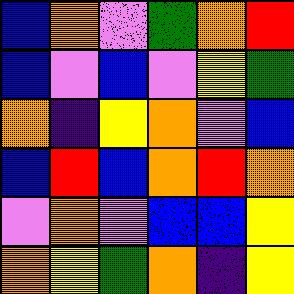[["blue", "orange", "violet", "green", "orange", "red"], ["blue", "violet", "blue", "violet", "yellow", "green"], ["orange", "indigo", "yellow", "orange", "violet", "blue"], ["blue", "red", "blue", "orange", "red", "orange"], ["violet", "orange", "violet", "blue", "blue", "yellow"], ["orange", "yellow", "green", "orange", "indigo", "yellow"]]